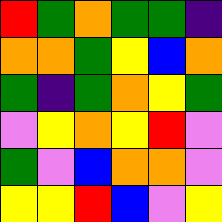[["red", "green", "orange", "green", "green", "indigo"], ["orange", "orange", "green", "yellow", "blue", "orange"], ["green", "indigo", "green", "orange", "yellow", "green"], ["violet", "yellow", "orange", "yellow", "red", "violet"], ["green", "violet", "blue", "orange", "orange", "violet"], ["yellow", "yellow", "red", "blue", "violet", "yellow"]]